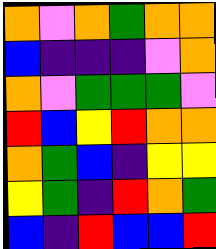[["orange", "violet", "orange", "green", "orange", "orange"], ["blue", "indigo", "indigo", "indigo", "violet", "orange"], ["orange", "violet", "green", "green", "green", "violet"], ["red", "blue", "yellow", "red", "orange", "orange"], ["orange", "green", "blue", "indigo", "yellow", "yellow"], ["yellow", "green", "indigo", "red", "orange", "green"], ["blue", "indigo", "red", "blue", "blue", "red"]]